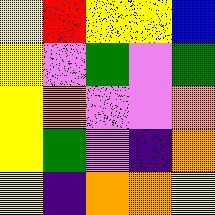[["yellow", "red", "yellow", "yellow", "blue"], ["yellow", "violet", "green", "violet", "green"], ["yellow", "orange", "violet", "violet", "orange"], ["yellow", "green", "violet", "indigo", "orange"], ["yellow", "indigo", "orange", "orange", "yellow"]]